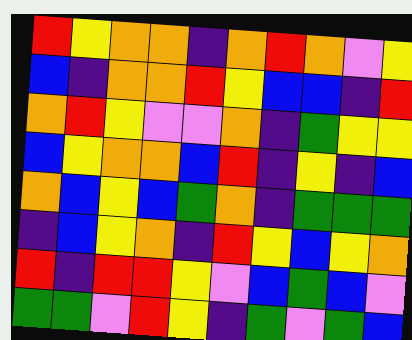[["red", "yellow", "orange", "orange", "indigo", "orange", "red", "orange", "violet", "yellow"], ["blue", "indigo", "orange", "orange", "red", "yellow", "blue", "blue", "indigo", "red"], ["orange", "red", "yellow", "violet", "violet", "orange", "indigo", "green", "yellow", "yellow"], ["blue", "yellow", "orange", "orange", "blue", "red", "indigo", "yellow", "indigo", "blue"], ["orange", "blue", "yellow", "blue", "green", "orange", "indigo", "green", "green", "green"], ["indigo", "blue", "yellow", "orange", "indigo", "red", "yellow", "blue", "yellow", "orange"], ["red", "indigo", "red", "red", "yellow", "violet", "blue", "green", "blue", "violet"], ["green", "green", "violet", "red", "yellow", "indigo", "green", "violet", "green", "blue"]]